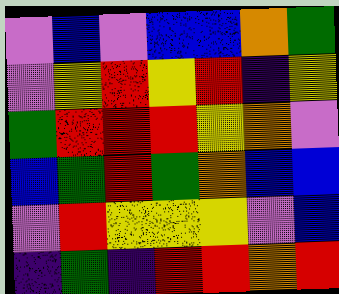[["violet", "blue", "violet", "blue", "blue", "orange", "green"], ["violet", "yellow", "red", "yellow", "red", "indigo", "yellow"], ["green", "red", "red", "red", "yellow", "orange", "violet"], ["blue", "green", "red", "green", "orange", "blue", "blue"], ["violet", "red", "yellow", "yellow", "yellow", "violet", "blue"], ["indigo", "green", "indigo", "red", "red", "orange", "red"]]